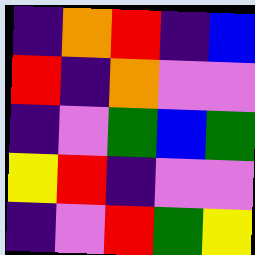[["indigo", "orange", "red", "indigo", "blue"], ["red", "indigo", "orange", "violet", "violet"], ["indigo", "violet", "green", "blue", "green"], ["yellow", "red", "indigo", "violet", "violet"], ["indigo", "violet", "red", "green", "yellow"]]